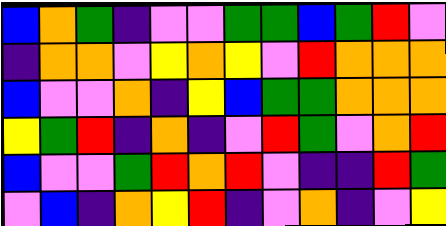[["blue", "orange", "green", "indigo", "violet", "violet", "green", "green", "blue", "green", "red", "violet"], ["indigo", "orange", "orange", "violet", "yellow", "orange", "yellow", "violet", "red", "orange", "orange", "orange"], ["blue", "violet", "violet", "orange", "indigo", "yellow", "blue", "green", "green", "orange", "orange", "orange"], ["yellow", "green", "red", "indigo", "orange", "indigo", "violet", "red", "green", "violet", "orange", "red"], ["blue", "violet", "violet", "green", "red", "orange", "red", "violet", "indigo", "indigo", "red", "green"], ["violet", "blue", "indigo", "orange", "yellow", "red", "indigo", "violet", "orange", "indigo", "violet", "yellow"]]